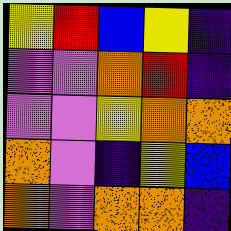[["yellow", "red", "blue", "yellow", "indigo"], ["violet", "violet", "orange", "red", "indigo"], ["violet", "violet", "yellow", "orange", "orange"], ["orange", "violet", "indigo", "yellow", "blue"], ["orange", "violet", "orange", "orange", "indigo"]]